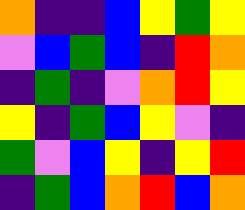[["orange", "indigo", "indigo", "blue", "yellow", "green", "yellow"], ["violet", "blue", "green", "blue", "indigo", "red", "orange"], ["indigo", "green", "indigo", "violet", "orange", "red", "yellow"], ["yellow", "indigo", "green", "blue", "yellow", "violet", "indigo"], ["green", "violet", "blue", "yellow", "indigo", "yellow", "red"], ["indigo", "green", "blue", "orange", "red", "blue", "orange"]]